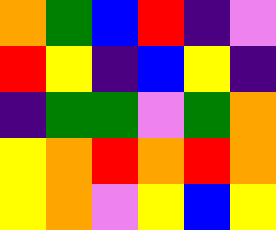[["orange", "green", "blue", "red", "indigo", "violet"], ["red", "yellow", "indigo", "blue", "yellow", "indigo"], ["indigo", "green", "green", "violet", "green", "orange"], ["yellow", "orange", "red", "orange", "red", "orange"], ["yellow", "orange", "violet", "yellow", "blue", "yellow"]]